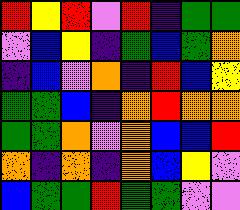[["red", "yellow", "red", "violet", "red", "indigo", "green", "green"], ["violet", "blue", "yellow", "indigo", "green", "blue", "green", "orange"], ["indigo", "blue", "violet", "orange", "indigo", "red", "blue", "yellow"], ["green", "green", "blue", "indigo", "orange", "red", "orange", "orange"], ["green", "green", "orange", "violet", "orange", "blue", "blue", "red"], ["orange", "indigo", "orange", "indigo", "orange", "blue", "yellow", "violet"], ["blue", "green", "green", "red", "green", "green", "violet", "violet"]]